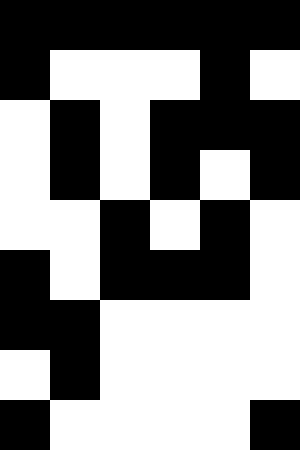[["black", "black", "black", "black", "black", "black"], ["black", "white", "white", "white", "black", "white"], ["white", "black", "white", "black", "black", "black"], ["white", "black", "white", "black", "white", "black"], ["white", "white", "black", "white", "black", "white"], ["black", "white", "black", "black", "black", "white"], ["black", "black", "white", "white", "white", "white"], ["white", "black", "white", "white", "white", "white"], ["black", "white", "white", "white", "white", "black"]]